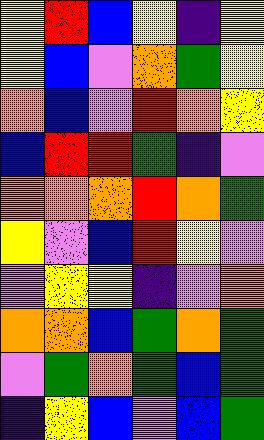[["yellow", "red", "blue", "yellow", "indigo", "yellow"], ["yellow", "blue", "violet", "orange", "green", "yellow"], ["orange", "blue", "violet", "red", "orange", "yellow"], ["blue", "red", "red", "green", "indigo", "violet"], ["orange", "orange", "orange", "red", "orange", "green"], ["yellow", "violet", "blue", "red", "yellow", "violet"], ["violet", "yellow", "yellow", "indigo", "violet", "orange"], ["orange", "orange", "blue", "green", "orange", "green"], ["violet", "green", "orange", "green", "blue", "green"], ["indigo", "yellow", "blue", "violet", "blue", "green"]]